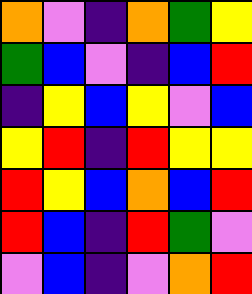[["orange", "violet", "indigo", "orange", "green", "yellow"], ["green", "blue", "violet", "indigo", "blue", "red"], ["indigo", "yellow", "blue", "yellow", "violet", "blue"], ["yellow", "red", "indigo", "red", "yellow", "yellow"], ["red", "yellow", "blue", "orange", "blue", "red"], ["red", "blue", "indigo", "red", "green", "violet"], ["violet", "blue", "indigo", "violet", "orange", "red"]]